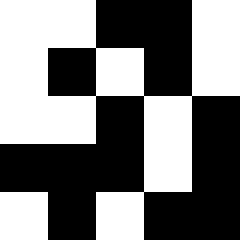[["white", "white", "black", "black", "white"], ["white", "black", "white", "black", "white"], ["white", "white", "black", "white", "black"], ["black", "black", "black", "white", "black"], ["white", "black", "white", "black", "black"]]